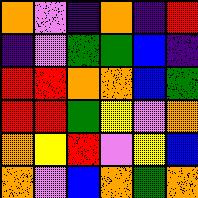[["orange", "violet", "indigo", "orange", "indigo", "red"], ["indigo", "violet", "green", "green", "blue", "indigo"], ["red", "red", "orange", "orange", "blue", "green"], ["red", "red", "green", "yellow", "violet", "orange"], ["orange", "yellow", "red", "violet", "yellow", "blue"], ["orange", "violet", "blue", "orange", "green", "orange"]]